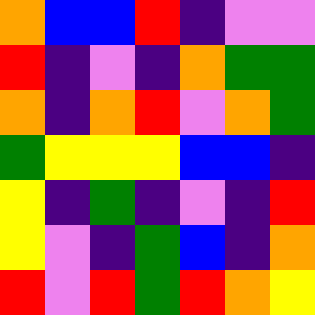[["orange", "blue", "blue", "red", "indigo", "violet", "violet"], ["red", "indigo", "violet", "indigo", "orange", "green", "green"], ["orange", "indigo", "orange", "red", "violet", "orange", "green"], ["green", "yellow", "yellow", "yellow", "blue", "blue", "indigo"], ["yellow", "indigo", "green", "indigo", "violet", "indigo", "red"], ["yellow", "violet", "indigo", "green", "blue", "indigo", "orange"], ["red", "violet", "red", "green", "red", "orange", "yellow"]]